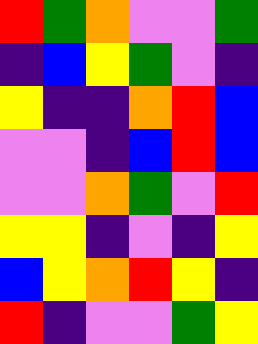[["red", "green", "orange", "violet", "violet", "green"], ["indigo", "blue", "yellow", "green", "violet", "indigo"], ["yellow", "indigo", "indigo", "orange", "red", "blue"], ["violet", "violet", "indigo", "blue", "red", "blue"], ["violet", "violet", "orange", "green", "violet", "red"], ["yellow", "yellow", "indigo", "violet", "indigo", "yellow"], ["blue", "yellow", "orange", "red", "yellow", "indigo"], ["red", "indigo", "violet", "violet", "green", "yellow"]]